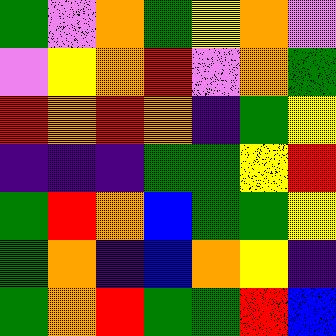[["green", "violet", "orange", "green", "yellow", "orange", "violet"], ["violet", "yellow", "orange", "red", "violet", "orange", "green"], ["red", "orange", "red", "orange", "indigo", "green", "yellow"], ["indigo", "indigo", "indigo", "green", "green", "yellow", "red"], ["green", "red", "orange", "blue", "green", "green", "yellow"], ["green", "orange", "indigo", "blue", "orange", "yellow", "indigo"], ["green", "orange", "red", "green", "green", "red", "blue"]]